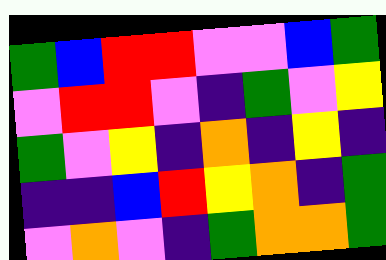[["green", "blue", "red", "red", "violet", "violet", "blue", "green"], ["violet", "red", "red", "violet", "indigo", "green", "violet", "yellow"], ["green", "violet", "yellow", "indigo", "orange", "indigo", "yellow", "indigo"], ["indigo", "indigo", "blue", "red", "yellow", "orange", "indigo", "green"], ["violet", "orange", "violet", "indigo", "green", "orange", "orange", "green"]]